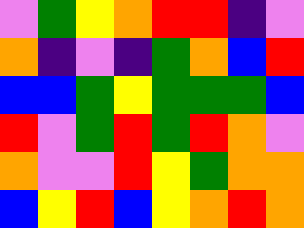[["violet", "green", "yellow", "orange", "red", "red", "indigo", "violet"], ["orange", "indigo", "violet", "indigo", "green", "orange", "blue", "red"], ["blue", "blue", "green", "yellow", "green", "green", "green", "blue"], ["red", "violet", "green", "red", "green", "red", "orange", "violet"], ["orange", "violet", "violet", "red", "yellow", "green", "orange", "orange"], ["blue", "yellow", "red", "blue", "yellow", "orange", "red", "orange"]]